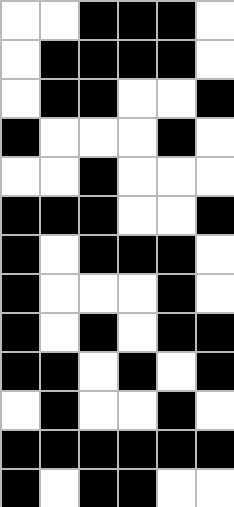[["white", "white", "black", "black", "black", "white"], ["white", "black", "black", "black", "black", "white"], ["white", "black", "black", "white", "white", "black"], ["black", "white", "white", "white", "black", "white"], ["white", "white", "black", "white", "white", "white"], ["black", "black", "black", "white", "white", "black"], ["black", "white", "black", "black", "black", "white"], ["black", "white", "white", "white", "black", "white"], ["black", "white", "black", "white", "black", "black"], ["black", "black", "white", "black", "white", "black"], ["white", "black", "white", "white", "black", "white"], ["black", "black", "black", "black", "black", "black"], ["black", "white", "black", "black", "white", "white"]]